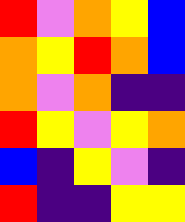[["red", "violet", "orange", "yellow", "blue"], ["orange", "yellow", "red", "orange", "blue"], ["orange", "violet", "orange", "indigo", "indigo"], ["red", "yellow", "violet", "yellow", "orange"], ["blue", "indigo", "yellow", "violet", "indigo"], ["red", "indigo", "indigo", "yellow", "yellow"]]